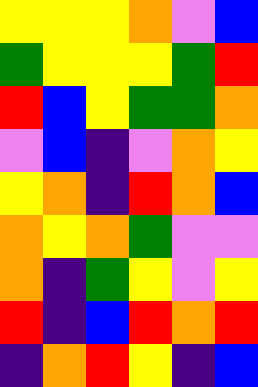[["yellow", "yellow", "yellow", "orange", "violet", "blue"], ["green", "yellow", "yellow", "yellow", "green", "red"], ["red", "blue", "yellow", "green", "green", "orange"], ["violet", "blue", "indigo", "violet", "orange", "yellow"], ["yellow", "orange", "indigo", "red", "orange", "blue"], ["orange", "yellow", "orange", "green", "violet", "violet"], ["orange", "indigo", "green", "yellow", "violet", "yellow"], ["red", "indigo", "blue", "red", "orange", "red"], ["indigo", "orange", "red", "yellow", "indigo", "blue"]]